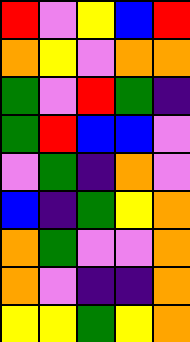[["red", "violet", "yellow", "blue", "red"], ["orange", "yellow", "violet", "orange", "orange"], ["green", "violet", "red", "green", "indigo"], ["green", "red", "blue", "blue", "violet"], ["violet", "green", "indigo", "orange", "violet"], ["blue", "indigo", "green", "yellow", "orange"], ["orange", "green", "violet", "violet", "orange"], ["orange", "violet", "indigo", "indigo", "orange"], ["yellow", "yellow", "green", "yellow", "orange"]]